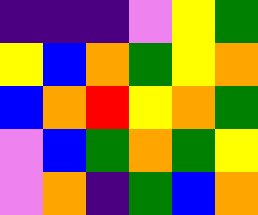[["indigo", "indigo", "indigo", "violet", "yellow", "green"], ["yellow", "blue", "orange", "green", "yellow", "orange"], ["blue", "orange", "red", "yellow", "orange", "green"], ["violet", "blue", "green", "orange", "green", "yellow"], ["violet", "orange", "indigo", "green", "blue", "orange"]]